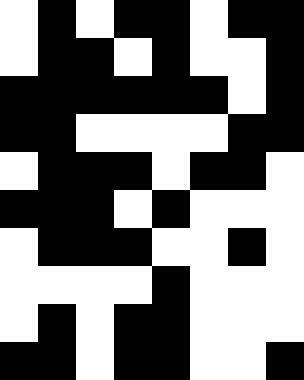[["white", "black", "white", "black", "black", "white", "black", "black"], ["white", "black", "black", "white", "black", "white", "white", "black"], ["black", "black", "black", "black", "black", "black", "white", "black"], ["black", "black", "white", "white", "white", "white", "black", "black"], ["white", "black", "black", "black", "white", "black", "black", "white"], ["black", "black", "black", "white", "black", "white", "white", "white"], ["white", "black", "black", "black", "white", "white", "black", "white"], ["white", "white", "white", "white", "black", "white", "white", "white"], ["white", "black", "white", "black", "black", "white", "white", "white"], ["black", "black", "white", "black", "black", "white", "white", "black"]]